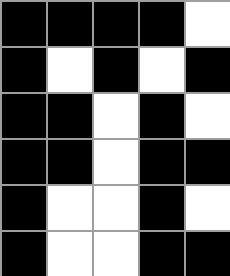[["black", "black", "black", "black", "white"], ["black", "white", "black", "white", "black"], ["black", "black", "white", "black", "white"], ["black", "black", "white", "black", "black"], ["black", "white", "white", "black", "white"], ["black", "white", "white", "black", "black"]]